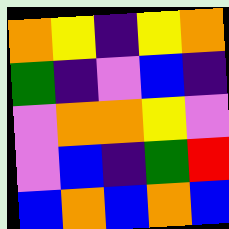[["orange", "yellow", "indigo", "yellow", "orange"], ["green", "indigo", "violet", "blue", "indigo"], ["violet", "orange", "orange", "yellow", "violet"], ["violet", "blue", "indigo", "green", "red"], ["blue", "orange", "blue", "orange", "blue"]]